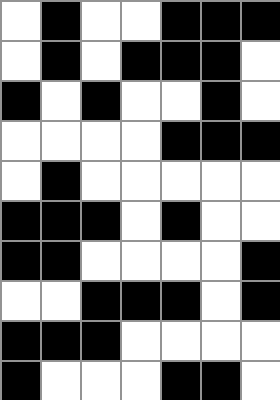[["white", "black", "white", "white", "black", "black", "black"], ["white", "black", "white", "black", "black", "black", "white"], ["black", "white", "black", "white", "white", "black", "white"], ["white", "white", "white", "white", "black", "black", "black"], ["white", "black", "white", "white", "white", "white", "white"], ["black", "black", "black", "white", "black", "white", "white"], ["black", "black", "white", "white", "white", "white", "black"], ["white", "white", "black", "black", "black", "white", "black"], ["black", "black", "black", "white", "white", "white", "white"], ["black", "white", "white", "white", "black", "black", "white"]]